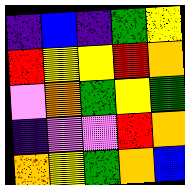[["indigo", "blue", "indigo", "green", "yellow"], ["red", "yellow", "yellow", "red", "orange"], ["violet", "orange", "green", "yellow", "green"], ["indigo", "violet", "violet", "red", "orange"], ["orange", "yellow", "green", "orange", "blue"]]